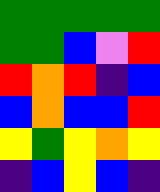[["green", "green", "green", "green", "green"], ["green", "green", "blue", "violet", "red"], ["red", "orange", "red", "indigo", "blue"], ["blue", "orange", "blue", "blue", "red"], ["yellow", "green", "yellow", "orange", "yellow"], ["indigo", "blue", "yellow", "blue", "indigo"]]